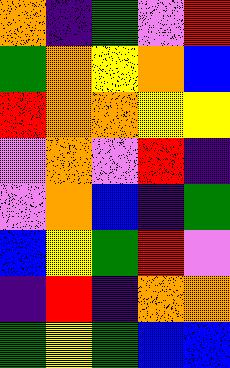[["orange", "indigo", "green", "violet", "red"], ["green", "orange", "yellow", "orange", "blue"], ["red", "orange", "orange", "yellow", "yellow"], ["violet", "orange", "violet", "red", "indigo"], ["violet", "orange", "blue", "indigo", "green"], ["blue", "yellow", "green", "red", "violet"], ["indigo", "red", "indigo", "orange", "orange"], ["green", "yellow", "green", "blue", "blue"]]